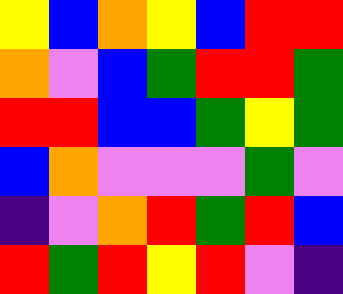[["yellow", "blue", "orange", "yellow", "blue", "red", "red"], ["orange", "violet", "blue", "green", "red", "red", "green"], ["red", "red", "blue", "blue", "green", "yellow", "green"], ["blue", "orange", "violet", "violet", "violet", "green", "violet"], ["indigo", "violet", "orange", "red", "green", "red", "blue"], ["red", "green", "red", "yellow", "red", "violet", "indigo"]]